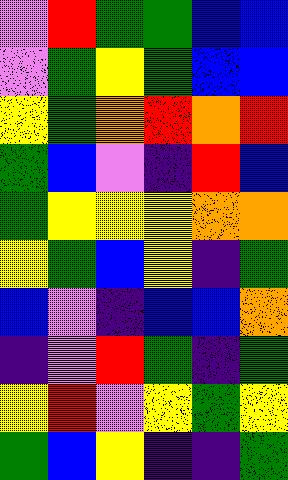[["violet", "red", "green", "green", "blue", "blue"], ["violet", "green", "yellow", "green", "blue", "blue"], ["yellow", "green", "orange", "red", "orange", "red"], ["green", "blue", "violet", "indigo", "red", "blue"], ["green", "yellow", "yellow", "yellow", "orange", "orange"], ["yellow", "green", "blue", "yellow", "indigo", "green"], ["blue", "violet", "indigo", "blue", "blue", "orange"], ["indigo", "violet", "red", "green", "indigo", "green"], ["yellow", "red", "violet", "yellow", "green", "yellow"], ["green", "blue", "yellow", "indigo", "indigo", "green"]]